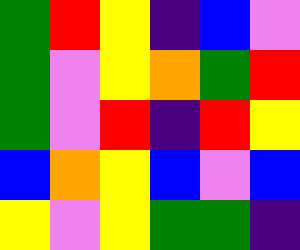[["green", "red", "yellow", "indigo", "blue", "violet"], ["green", "violet", "yellow", "orange", "green", "red"], ["green", "violet", "red", "indigo", "red", "yellow"], ["blue", "orange", "yellow", "blue", "violet", "blue"], ["yellow", "violet", "yellow", "green", "green", "indigo"]]